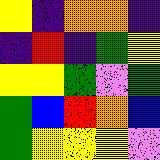[["yellow", "indigo", "orange", "orange", "indigo"], ["indigo", "red", "indigo", "green", "yellow"], ["yellow", "yellow", "green", "violet", "green"], ["green", "blue", "red", "orange", "blue"], ["green", "yellow", "yellow", "yellow", "violet"]]